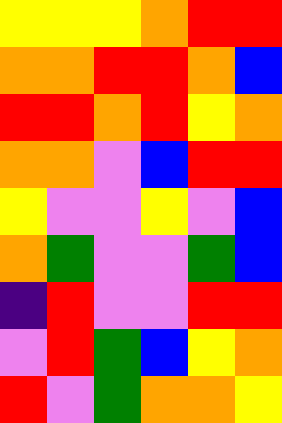[["yellow", "yellow", "yellow", "orange", "red", "red"], ["orange", "orange", "red", "red", "orange", "blue"], ["red", "red", "orange", "red", "yellow", "orange"], ["orange", "orange", "violet", "blue", "red", "red"], ["yellow", "violet", "violet", "yellow", "violet", "blue"], ["orange", "green", "violet", "violet", "green", "blue"], ["indigo", "red", "violet", "violet", "red", "red"], ["violet", "red", "green", "blue", "yellow", "orange"], ["red", "violet", "green", "orange", "orange", "yellow"]]